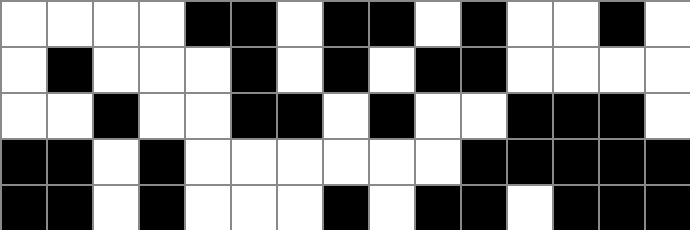[["white", "white", "white", "white", "black", "black", "white", "black", "black", "white", "black", "white", "white", "black", "white"], ["white", "black", "white", "white", "white", "black", "white", "black", "white", "black", "black", "white", "white", "white", "white"], ["white", "white", "black", "white", "white", "black", "black", "white", "black", "white", "white", "black", "black", "black", "white"], ["black", "black", "white", "black", "white", "white", "white", "white", "white", "white", "black", "black", "black", "black", "black"], ["black", "black", "white", "black", "white", "white", "white", "black", "white", "black", "black", "white", "black", "black", "black"]]